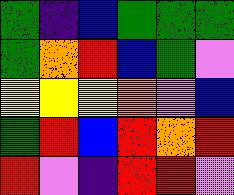[["green", "indigo", "blue", "green", "green", "green"], ["green", "orange", "red", "blue", "green", "violet"], ["yellow", "yellow", "yellow", "orange", "violet", "blue"], ["green", "red", "blue", "red", "orange", "red"], ["red", "violet", "indigo", "red", "red", "violet"]]